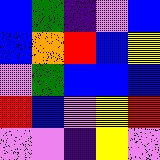[["blue", "green", "indigo", "violet", "blue"], ["blue", "orange", "red", "blue", "yellow"], ["violet", "green", "blue", "blue", "blue"], ["red", "blue", "violet", "yellow", "red"], ["violet", "violet", "indigo", "yellow", "violet"]]